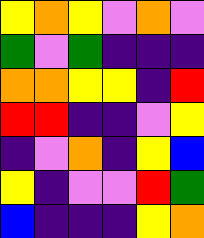[["yellow", "orange", "yellow", "violet", "orange", "violet"], ["green", "violet", "green", "indigo", "indigo", "indigo"], ["orange", "orange", "yellow", "yellow", "indigo", "red"], ["red", "red", "indigo", "indigo", "violet", "yellow"], ["indigo", "violet", "orange", "indigo", "yellow", "blue"], ["yellow", "indigo", "violet", "violet", "red", "green"], ["blue", "indigo", "indigo", "indigo", "yellow", "orange"]]